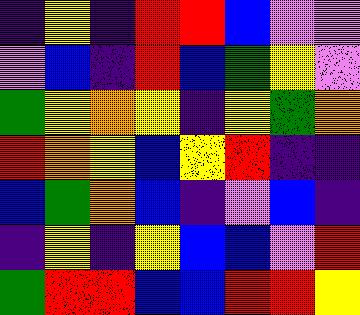[["indigo", "yellow", "indigo", "red", "red", "blue", "violet", "violet"], ["violet", "blue", "indigo", "red", "blue", "green", "yellow", "violet"], ["green", "yellow", "orange", "yellow", "indigo", "yellow", "green", "orange"], ["red", "orange", "yellow", "blue", "yellow", "red", "indigo", "indigo"], ["blue", "green", "orange", "blue", "indigo", "violet", "blue", "indigo"], ["indigo", "yellow", "indigo", "yellow", "blue", "blue", "violet", "red"], ["green", "red", "red", "blue", "blue", "red", "red", "yellow"]]